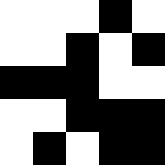[["white", "white", "white", "black", "white"], ["white", "white", "black", "white", "black"], ["black", "black", "black", "white", "white"], ["white", "white", "black", "black", "black"], ["white", "black", "white", "black", "black"]]